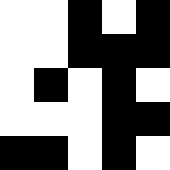[["white", "white", "black", "white", "black"], ["white", "white", "black", "black", "black"], ["white", "black", "white", "black", "white"], ["white", "white", "white", "black", "black"], ["black", "black", "white", "black", "white"]]